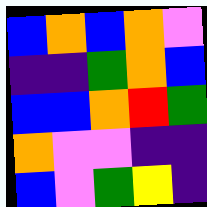[["blue", "orange", "blue", "orange", "violet"], ["indigo", "indigo", "green", "orange", "blue"], ["blue", "blue", "orange", "red", "green"], ["orange", "violet", "violet", "indigo", "indigo"], ["blue", "violet", "green", "yellow", "indigo"]]